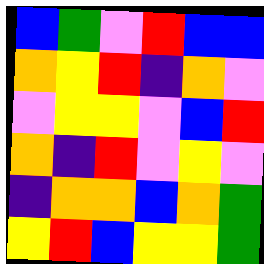[["blue", "green", "violet", "red", "blue", "blue"], ["orange", "yellow", "red", "indigo", "orange", "violet"], ["violet", "yellow", "yellow", "violet", "blue", "red"], ["orange", "indigo", "red", "violet", "yellow", "violet"], ["indigo", "orange", "orange", "blue", "orange", "green"], ["yellow", "red", "blue", "yellow", "yellow", "green"]]